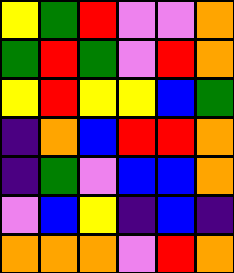[["yellow", "green", "red", "violet", "violet", "orange"], ["green", "red", "green", "violet", "red", "orange"], ["yellow", "red", "yellow", "yellow", "blue", "green"], ["indigo", "orange", "blue", "red", "red", "orange"], ["indigo", "green", "violet", "blue", "blue", "orange"], ["violet", "blue", "yellow", "indigo", "blue", "indigo"], ["orange", "orange", "orange", "violet", "red", "orange"]]